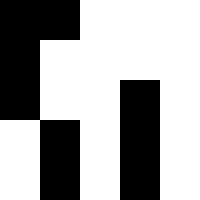[["black", "black", "white", "white", "white"], ["black", "white", "white", "white", "white"], ["black", "white", "white", "black", "white"], ["white", "black", "white", "black", "white"], ["white", "black", "white", "black", "white"]]